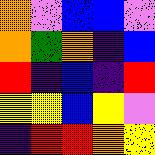[["orange", "violet", "blue", "blue", "violet"], ["orange", "green", "orange", "indigo", "blue"], ["red", "indigo", "blue", "indigo", "red"], ["yellow", "yellow", "blue", "yellow", "violet"], ["indigo", "red", "red", "orange", "yellow"]]